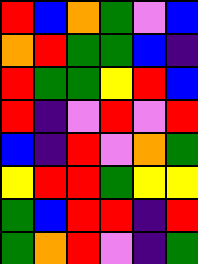[["red", "blue", "orange", "green", "violet", "blue"], ["orange", "red", "green", "green", "blue", "indigo"], ["red", "green", "green", "yellow", "red", "blue"], ["red", "indigo", "violet", "red", "violet", "red"], ["blue", "indigo", "red", "violet", "orange", "green"], ["yellow", "red", "red", "green", "yellow", "yellow"], ["green", "blue", "red", "red", "indigo", "red"], ["green", "orange", "red", "violet", "indigo", "green"]]